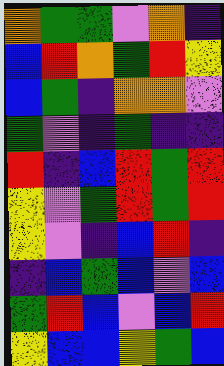[["orange", "green", "green", "violet", "orange", "indigo"], ["blue", "red", "orange", "green", "red", "yellow"], ["blue", "green", "indigo", "orange", "orange", "violet"], ["green", "violet", "indigo", "green", "indigo", "indigo"], ["red", "indigo", "blue", "red", "green", "red"], ["yellow", "violet", "green", "red", "green", "red"], ["yellow", "violet", "indigo", "blue", "red", "indigo"], ["indigo", "blue", "green", "blue", "violet", "blue"], ["green", "red", "blue", "violet", "blue", "red"], ["yellow", "blue", "blue", "yellow", "green", "blue"]]